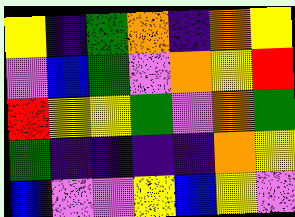[["yellow", "indigo", "green", "orange", "indigo", "orange", "yellow"], ["violet", "blue", "green", "violet", "orange", "yellow", "red"], ["red", "yellow", "yellow", "green", "violet", "orange", "green"], ["green", "indigo", "indigo", "indigo", "indigo", "orange", "yellow"], ["blue", "violet", "violet", "yellow", "blue", "yellow", "violet"]]